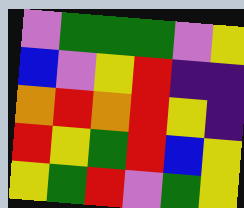[["violet", "green", "green", "green", "violet", "yellow"], ["blue", "violet", "yellow", "red", "indigo", "indigo"], ["orange", "red", "orange", "red", "yellow", "indigo"], ["red", "yellow", "green", "red", "blue", "yellow"], ["yellow", "green", "red", "violet", "green", "yellow"]]